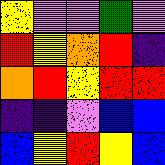[["yellow", "violet", "violet", "green", "violet"], ["red", "yellow", "orange", "red", "indigo"], ["orange", "red", "yellow", "red", "red"], ["indigo", "indigo", "violet", "blue", "blue"], ["blue", "yellow", "red", "yellow", "blue"]]